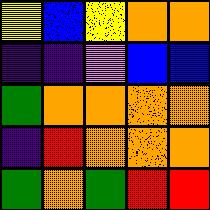[["yellow", "blue", "yellow", "orange", "orange"], ["indigo", "indigo", "violet", "blue", "blue"], ["green", "orange", "orange", "orange", "orange"], ["indigo", "red", "orange", "orange", "orange"], ["green", "orange", "green", "red", "red"]]